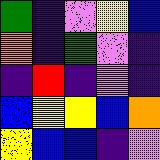[["green", "indigo", "violet", "yellow", "blue"], ["orange", "indigo", "green", "violet", "indigo"], ["indigo", "red", "indigo", "violet", "indigo"], ["blue", "yellow", "yellow", "blue", "orange"], ["yellow", "blue", "blue", "indigo", "violet"]]